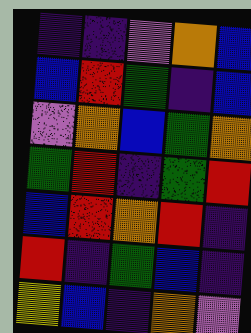[["indigo", "indigo", "violet", "orange", "blue"], ["blue", "red", "green", "indigo", "blue"], ["violet", "orange", "blue", "green", "orange"], ["green", "red", "indigo", "green", "red"], ["blue", "red", "orange", "red", "indigo"], ["red", "indigo", "green", "blue", "indigo"], ["yellow", "blue", "indigo", "orange", "violet"]]